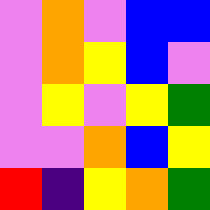[["violet", "orange", "violet", "blue", "blue"], ["violet", "orange", "yellow", "blue", "violet"], ["violet", "yellow", "violet", "yellow", "green"], ["violet", "violet", "orange", "blue", "yellow"], ["red", "indigo", "yellow", "orange", "green"]]